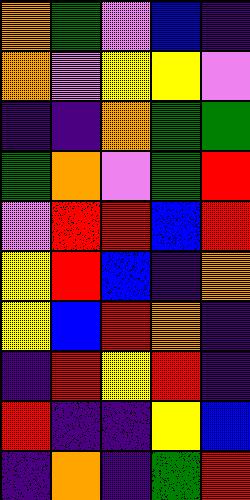[["orange", "green", "violet", "blue", "indigo"], ["orange", "violet", "yellow", "yellow", "violet"], ["indigo", "indigo", "orange", "green", "green"], ["green", "orange", "violet", "green", "red"], ["violet", "red", "red", "blue", "red"], ["yellow", "red", "blue", "indigo", "orange"], ["yellow", "blue", "red", "orange", "indigo"], ["indigo", "red", "yellow", "red", "indigo"], ["red", "indigo", "indigo", "yellow", "blue"], ["indigo", "orange", "indigo", "green", "red"]]